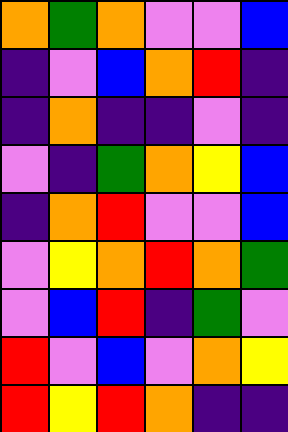[["orange", "green", "orange", "violet", "violet", "blue"], ["indigo", "violet", "blue", "orange", "red", "indigo"], ["indigo", "orange", "indigo", "indigo", "violet", "indigo"], ["violet", "indigo", "green", "orange", "yellow", "blue"], ["indigo", "orange", "red", "violet", "violet", "blue"], ["violet", "yellow", "orange", "red", "orange", "green"], ["violet", "blue", "red", "indigo", "green", "violet"], ["red", "violet", "blue", "violet", "orange", "yellow"], ["red", "yellow", "red", "orange", "indigo", "indigo"]]